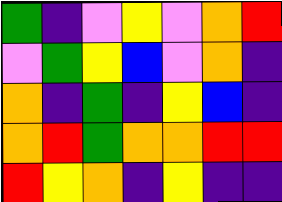[["green", "indigo", "violet", "yellow", "violet", "orange", "red"], ["violet", "green", "yellow", "blue", "violet", "orange", "indigo"], ["orange", "indigo", "green", "indigo", "yellow", "blue", "indigo"], ["orange", "red", "green", "orange", "orange", "red", "red"], ["red", "yellow", "orange", "indigo", "yellow", "indigo", "indigo"]]